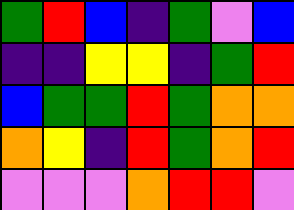[["green", "red", "blue", "indigo", "green", "violet", "blue"], ["indigo", "indigo", "yellow", "yellow", "indigo", "green", "red"], ["blue", "green", "green", "red", "green", "orange", "orange"], ["orange", "yellow", "indigo", "red", "green", "orange", "red"], ["violet", "violet", "violet", "orange", "red", "red", "violet"]]